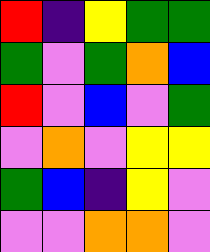[["red", "indigo", "yellow", "green", "green"], ["green", "violet", "green", "orange", "blue"], ["red", "violet", "blue", "violet", "green"], ["violet", "orange", "violet", "yellow", "yellow"], ["green", "blue", "indigo", "yellow", "violet"], ["violet", "violet", "orange", "orange", "violet"]]